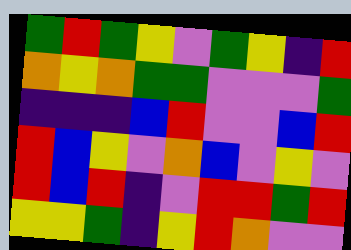[["green", "red", "green", "yellow", "violet", "green", "yellow", "indigo", "red"], ["orange", "yellow", "orange", "green", "green", "violet", "violet", "violet", "green"], ["indigo", "indigo", "indigo", "blue", "red", "violet", "violet", "blue", "red"], ["red", "blue", "yellow", "violet", "orange", "blue", "violet", "yellow", "violet"], ["red", "blue", "red", "indigo", "violet", "red", "red", "green", "red"], ["yellow", "yellow", "green", "indigo", "yellow", "red", "orange", "violet", "violet"]]